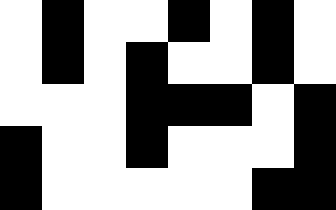[["white", "black", "white", "white", "black", "white", "black", "white"], ["white", "black", "white", "black", "white", "white", "black", "white"], ["white", "white", "white", "black", "black", "black", "white", "black"], ["black", "white", "white", "black", "white", "white", "white", "black"], ["black", "white", "white", "white", "white", "white", "black", "black"]]